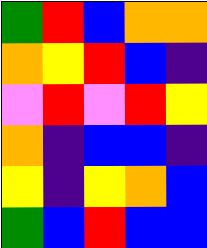[["green", "red", "blue", "orange", "orange"], ["orange", "yellow", "red", "blue", "indigo"], ["violet", "red", "violet", "red", "yellow"], ["orange", "indigo", "blue", "blue", "indigo"], ["yellow", "indigo", "yellow", "orange", "blue"], ["green", "blue", "red", "blue", "blue"]]